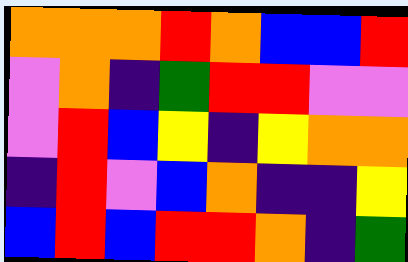[["orange", "orange", "orange", "red", "orange", "blue", "blue", "red"], ["violet", "orange", "indigo", "green", "red", "red", "violet", "violet"], ["violet", "red", "blue", "yellow", "indigo", "yellow", "orange", "orange"], ["indigo", "red", "violet", "blue", "orange", "indigo", "indigo", "yellow"], ["blue", "red", "blue", "red", "red", "orange", "indigo", "green"]]